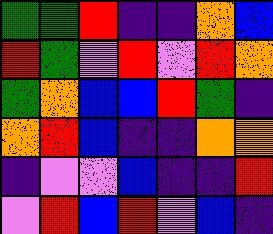[["green", "green", "red", "indigo", "indigo", "orange", "blue"], ["red", "green", "violet", "red", "violet", "red", "orange"], ["green", "orange", "blue", "blue", "red", "green", "indigo"], ["orange", "red", "blue", "indigo", "indigo", "orange", "orange"], ["indigo", "violet", "violet", "blue", "indigo", "indigo", "red"], ["violet", "red", "blue", "red", "violet", "blue", "indigo"]]